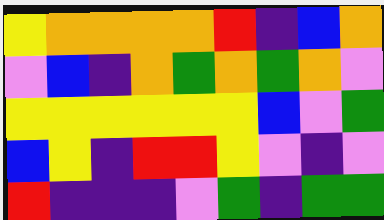[["yellow", "orange", "orange", "orange", "orange", "red", "indigo", "blue", "orange"], ["violet", "blue", "indigo", "orange", "green", "orange", "green", "orange", "violet"], ["yellow", "yellow", "yellow", "yellow", "yellow", "yellow", "blue", "violet", "green"], ["blue", "yellow", "indigo", "red", "red", "yellow", "violet", "indigo", "violet"], ["red", "indigo", "indigo", "indigo", "violet", "green", "indigo", "green", "green"]]